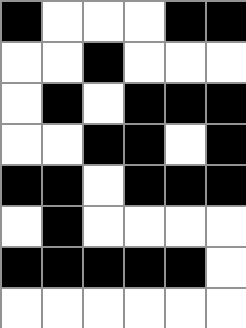[["black", "white", "white", "white", "black", "black"], ["white", "white", "black", "white", "white", "white"], ["white", "black", "white", "black", "black", "black"], ["white", "white", "black", "black", "white", "black"], ["black", "black", "white", "black", "black", "black"], ["white", "black", "white", "white", "white", "white"], ["black", "black", "black", "black", "black", "white"], ["white", "white", "white", "white", "white", "white"]]